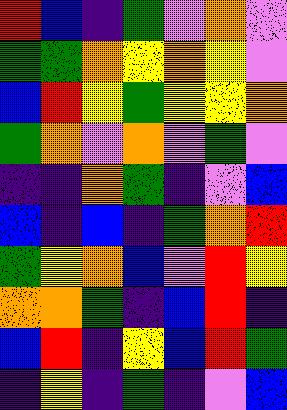[["red", "blue", "indigo", "green", "violet", "orange", "violet"], ["green", "green", "orange", "yellow", "orange", "yellow", "violet"], ["blue", "red", "yellow", "green", "yellow", "yellow", "orange"], ["green", "orange", "violet", "orange", "violet", "green", "violet"], ["indigo", "indigo", "orange", "green", "indigo", "violet", "blue"], ["blue", "indigo", "blue", "indigo", "green", "orange", "red"], ["green", "yellow", "orange", "blue", "violet", "red", "yellow"], ["orange", "orange", "green", "indigo", "blue", "red", "indigo"], ["blue", "red", "indigo", "yellow", "blue", "red", "green"], ["indigo", "yellow", "indigo", "green", "indigo", "violet", "blue"]]